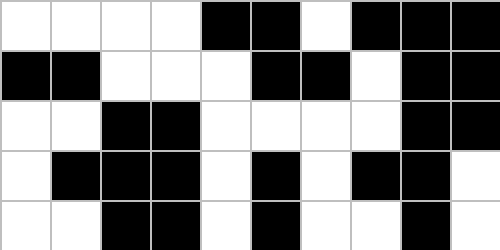[["white", "white", "white", "white", "black", "black", "white", "black", "black", "black"], ["black", "black", "white", "white", "white", "black", "black", "white", "black", "black"], ["white", "white", "black", "black", "white", "white", "white", "white", "black", "black"], ["white", "black", "black", "black", "white", "black", "white", "black", "black", "white"], ["white", "white", "black", "black", "white", "black", "white", "white", "black", "white"]]